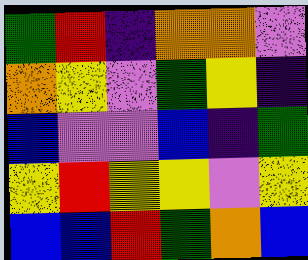[["green", "red", "indigo", "orange", "orange", "violet"], ["orange", "yellow", "violet", "green", "yellow", "indigo"], ["blue", "violet", "violet", "blue", "indigo", "green"], ["yellow", "red", "yellow", "yellow", "violet", "yellow"], ["blue", "blue", "red", "green", "orange", "blue"]]